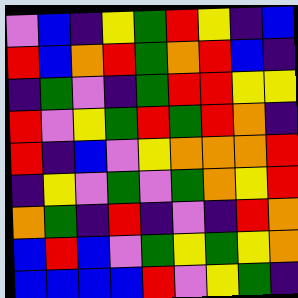[["violet", "blue", "indigo", "yellow", "green", "red", "yellow", "indigo", "blue"], ["red", "blue", "orange", "red", "green", "orange", "red", "blue", "indigo"], ["indigo", "green", "violet", "indigo", "green", "red", "red", "yellow", "yellow"], ["red", "violet", "yellow", "green", "red", "green", "red", "orange", "indigo"], ["red", "indigo", "blue", "violet", "yellow", "orange", "orange", "orange", "red"], ["indigo", "yellow", "violet", "green", "violet", "green", "orange", "yellow", "red"], ["orange", "green", "indigo", "red", "indigo", "violet", "indigo", "red", "orange"], ["blue", "red", "blue", "violet", "green", "yellow", "green", "yellow", "orange"], ["blue", "blue", "blue", "blue", "red", "violet", "yellow", "green", "indigo"]]